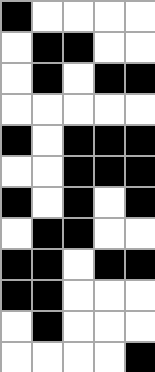[["black", "white", "white", "white", "white"], ["white", "black", "black", "white", "white"], ["white", "black", "white", "black", "black"], ["white", "white", "white", "white", "white"], ["black", "white", "black", "black", "black"], ["white", "white", "black", "black", "black"], ["black", "white", "black", "white", "black"], ["white", "black", "black", "white", "white"], ["black", "black", "white", "black", "black"], ["black", "black", "white", "white", "white"], ["white", "black", "white", "white", "white"], ["white", "white", "white", "white", "black"]]